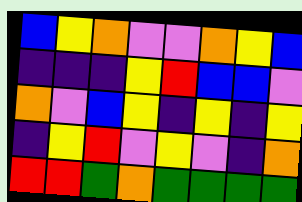[["blue", "yellow", "orange", "violet", "violet", "orange", "yellow", "blue"], ["indigo", "indigo", "indigo", "yellow", "red", "blue", "blue", "violet"], ["orange", "violet", "blue", "yellow", "indigo", "yellow", "indigo", "yellow"], ["indigo", "yellow", "red", "violet", "yellow", "violet", "indigo", "orange"], ["red", "red", "green", "orange", "green", "green", "green", "green"]]